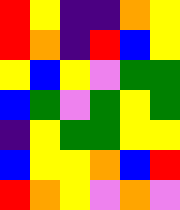[["red", "yellow", "indigo", "indigo", "orange", "yellow"], ["red", "orange", "indigo", "red", "blue", "yellow"], ["yellow", "blue", "yellow", "violet", "green", "green"], ["blue", "green", "violet", "green", "yellow", "green"], ["indigo", "yellow", "green", "green", "yellow", "yellow"], ["blue", "yellow", "yellow", "orange", "blue", "red"], ["red", "orange", "yellow", "violet", "orange", "violet"]]